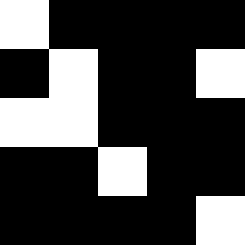[["white", "black", "black", "black", "black"], ["black", "white", "black", "black", "white"], ["white", "white", "black", "black", "black"], ["black", "black", "white", "black", "black"], ["black", "black", "black", "black", "white"]]